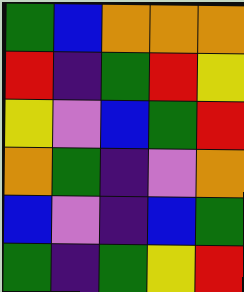[["green", "blue", "orange", "orange", "orange"], ["red", "indigo", "green", "red", "yellow"], ["yellow", "violet", "blue", "green", "red"], ["orange", "green", "indigo", "violet", "orange"], ["blue", "violet", "indigo", "blue", "green"], ["green", "indigo", "green", "yellow", "red"]]